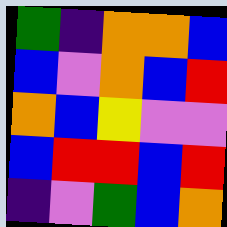[["green", "indigo", "orange", "orange", "blue"], ["blue", "violet", "orange", "blue", "red"], ["orange", "blue", "yellow", "violet", "violet"], ["blue", "red", "red", "blue", "red"], ["indigo", "violet", "green", "blue", "orange"]]